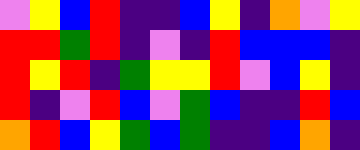[["violet", "yellow", "blue", "red", "indigo", "indigo", "blue", "yellow", "indigo", "orange", "violet", "yellow"], ["red", "red", "green", "red", "indigo", "violet", "indigo", "red", "blue", "blue", "blue", "indigo"], ["red", "yellow", "red", "indigo", "green", "yellow", "yellow", "red", "violet", "blue", "yellow", "indigo"], ["red", "indigo", "violet", "red", "blue", "violet", "green", "blue", "indigo", "indigo", "red", "blue"], ["orange", "red", "blue", "yellow", "green", "blue", "green", "indigo", "indigo", "blue", "orange", "indigo"]]